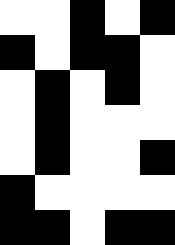[["white", "white", "black", "white", "black"], ["black", "white", "black", "black", "white"], ["white", "black", "white", "black", "white"], ["white", "black", "white", "white", "white"], ["white", "black", "white", "white", "black"], ["black", "white", "white", "white", "white"], ["black", "black", "white", "black", "black"]]